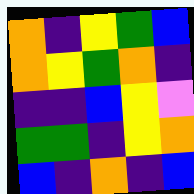[["orange", "indigo", "yellow", "green", "blue"], ["orange", "yellow", "green", "orange", "indigo"], ["indigo", "indigo", "blue", "yellow", "violet"], ["green", "green", "indigo", "yellow", "orange"], ["blue", "indigo", "orange", "indigo", "blue"]]